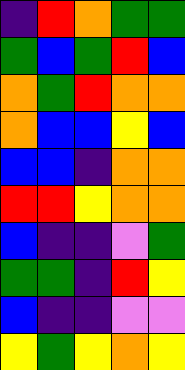[["indigo", "red", "orange", "green", "green"], ["green", "blue", "green", "red", "blue"], ["orange", "green", "red", "orange", "orange"], ["orange", "blue", "blue", "yellow", "blue"], ["blue", "blue", "indigo", "orange", "orange"], ["red", "red", "yellow", "orange", "orange"], ["blue", "indigo", "indigo", "violet", "green"], ["green", "green", "indigo", "red", "yellow"], ["blue", "indigo", "indigo", "violet", "violet"], ["yellow", "green", "yellow", "orange", "yellow"]]